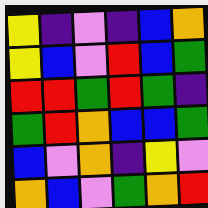[["yellow", "indigo", "violet", "indigo", "blue", "orange"], ["yellow", "blue", "violet", "red", "blue", "green"], ["red", "red", "green", "red", "green", "indigo"], ["green", "red", "orange", "blue", "blue", "green"], ["blue", "violet", "orange", "indigo", "yellow", "violet"], ["orange", "blue", "violet", "green", "orange", "red"]]